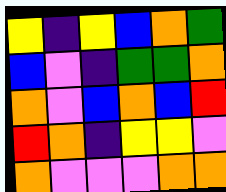[["yellow", "indigo", "yellow", "blue", "orange", "green"], ["blue", "violet", "indigo", "green", "green", "orange"], ["orange", "violet", "blue", "orange", "blue", "red"], ["red", "orange", "indigo", "yellow", "yellow", "violet"], ["orange", "violet", "violet", "violet", "orange", "orange"]]